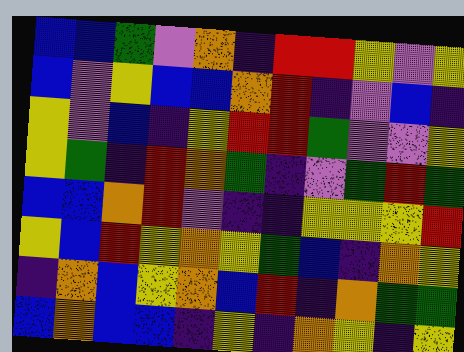[["blue", "blue", "green", "violet", "orange", "indigo", "red", "red", "yellow", "violet", "yellow"], ["blue", "violet", "yellow", "blue", "blue", "orange", "red", "indigo", "violet", "blue", "indigo"], ["yellow", "violet", "blue", "indigo", "yellow", "red", "red", "green", "violet", "violet", "yellow"], ["yellow", "green", "indigo", "red", "orange", "green", "indigo", "violet", "green", "red", "green"], ["blue", "blue", "orange", "red", "violet", "indigo", "indigo", "yellow", "yellow", "yellow", "red"], ["yellow", "blue", "red", "yellow", "orange", "yellow", "green", "blue", "indigo", "orange", "yellow"], ["indigo", "orange", "blue", "yellow", "orange", "blue", "red", "indigo", "orange", "green", "green"], ["blue", "orange", "blue", "blue", "indigo", "yellow", "indigo", "orange", "yellow", "indigo", "yellow"]]